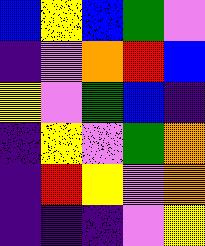[["blue", "yellow", "blue", "green", "violet"], ["indigo", "violet", "orange", "red", "blue"], ["yellow", "violet", "green", "blue", "indigo"], ["indigo", "yellow", "violet", "green", "orange"], ["indigo", "red", "yellow", "violet", "orange"], ["indigo", "indigo", "indigo", "violet", "yellow"]]